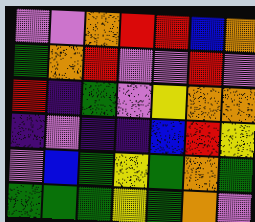[["violet", "violet", "orange", "red", "red", "blue", "orange"], ["green", "orange", "red", "violet", "violet", "red", "violet"], ["red", "indigo", "green", "violet", "yellow", "orange", "orange"], ["indigo", "violet", "indigo", "indigo", "blue", "red", "yellow"], ["violet", "blue", "green", "yellow", "green", "orange", "green"], ["green", "green", "green", "yellow", "green", "orange", "violet"]]